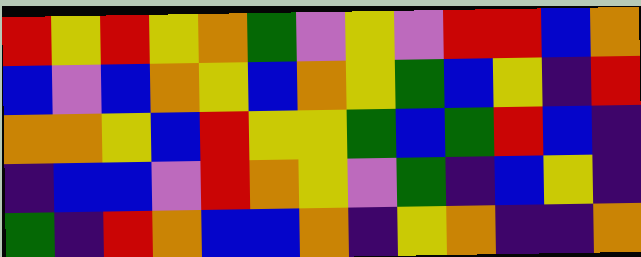[["red", "yellow", "red", "yellow", "orange", "green", "violet", "yellow", "violet", "red", "red", "blue", "orange"], ["blue", "violet", "blue", "orange", "yellow", "blue", "orange", "yellow", "green", "blue", "yellow", "indigo", "red"], ["orange", "orange", "yellow", "blue", "red", "yellow", "yellow", "green", "blue", "green", "red", "blue", "indigo"], ["indigo", "blue", "blue", "violet", "red", "orange", "yellow", "violet", "green", "indigo", "blue", "yellow", "indigo"], ["green", "indigo", "red", "orange", "blue", "blue", "orange", "indigo", "yellow", "orange", "indigo", "indigo", "orange"]]